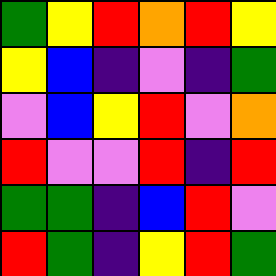[["green", "yellow", "red", "orange", "red", "yellow"], ["yellow", "blue", "indigo", "violet", "indigo", "green"], ["violet", "blue", "yellow", "red", "violet", "orange"], ["red", "violet", "violet", "red", "indigo", "red"], ["green", "green", "indigo", "blue", "red", "violet"], ["red", "green", "indigo", "yellow", "red", "green"]]